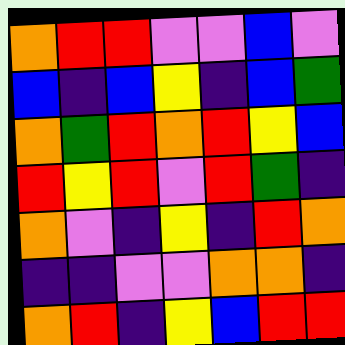[["orange", "red", "red", "violet", "violet", "blue", "violet"], ["blue", "indigo", "blue", "yellow", "indigo", "blue", "green"], ["orange", "green", "red", "orange", "red", "yellow", "blue"], ["red", "yellow", "red", "violet", "red", "green", "indigo"], ["orange", "violet", "indigo", "yellow", "indigo", "red", "orange"], ["indigo", "indigo", "violet", "violet", "orange", "orange", "indigo"], ["orange", "red", "indigo", "yellow", "blue", "red", "red"]]